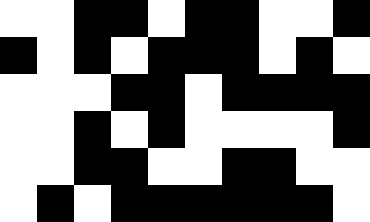[["white", "white", "black", "black", "white", "black", "black", "white", "white", "black"], ["black", "white", "black", "white", "black", "black", "black", "white", "black", "white"], ["white", "white", "white", "black", "black", "white", "black", "black", "black", "black"], ["white", "white", "black", "white", "black", "white", "white", "white", "white", "black"], ["white", "white", "black", "black", "white", "white", "black", "black", "white", "white"], ["white", "black", "white", "black", "black", "black", "black", "black", "black", "white"]]